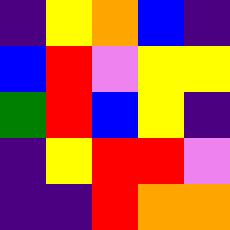[["indigo", "yellow", "orange", "blue", "indigo"], ["blue", "red", "violet", "yellow", "yellow"], ["green", "red", "blue", "yellow", "indigo"], ["indigo", "yellow", "red", "red", "violet"], ["indigo", "indigo", "red", "orange", "orange"]]